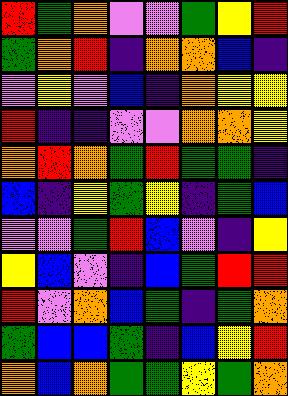[["red", "green", "orange", "violet", "violet", "green", "yellow", "red"], ["green", "orange", "red", "indigo", "orange", "orange", "blue", "indigo"], ["violet", "yellow", "violet", "blue", "indigo", "orange", "yellow", "yellow"], ["red", "indigo", "indigo", "violet", "violet", "orange", "orange", "yellow"], ["orange", "red", "orange", "green", "red", "green", "green", "indigo"], ["blue", "indigo", "yellow", "green", "yellow", "indigo", "green", "blue"], ["violet", "violet", "green", "red", "blue", "violet", "indigo", "yellow"], ["yellow", "blue", "violet", "indigo", "blue", "green", "red", "red"], ["red", "violet", "orange", "blue", "green", "indigo", "green", "orange"], ["green", "blue", "blue", "green", "indigo", "blue", "yellow", "red"], ["orange", "blue", "orange", "green", "green", "yellow", "green", "orange"]]